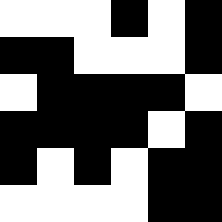[["white", "white", "white", "black", "white", "black"], ["black", "black", "white", "white", "white", "black"], ["white", "black", "black", "black", "black", "white"], ["black", "black", "black", "black", "white", "black"], ["black", "white", "black", "white", "black", "black"], ["white", "white", "white", "white", "black", "black"]]